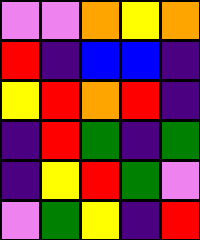[["violet", "violet", "orange", "yellow", "orange"], ["red", "indigo", "blue", "blue", "indigo"], ["yellow", "red", "orange", "red", "indigo"], ["indigo", "red", "green", "indigo", "green"], ["indigo", "yellow", "red", "green", "violet"], ["violet", "green", "yellow", "indigo", "red"]]